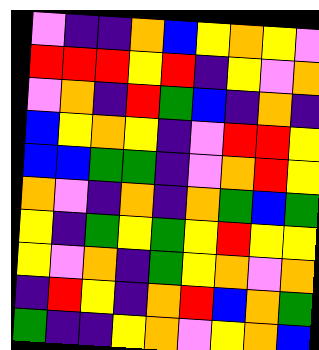[["violet", "indigo", "indigo", "orange", "blue", "yellow", "orange", "yellow", "violet"], ["red", "red", "red", "yellow", "red", "indigo", "yellow", "violet", "orange"], ["violet", "orange", "indigo", "red", "green", "blue", "indigo", "orange", "indigo"], ["blue", "yellow", "orange", "yellow", "indigo", "violet", "red", "red", "yellow"], ["blue", "blue", "green", "green", "indigo", "violet", "orange", "red", "yellow"], ["orange", "violet", "indigo", "orange", "indigo", "orange", "green", "blue", "green"], ["yellow", "indigo", "green", "yellow", "green", "yellow", "red", "yellow", "yellow"], ["yellow", "violet", "orange", "indigo", "green", "yellow", "orange", "violet", "orange"], ["indigo", "red", "yellow", "indigo", "orange", "red", "blue", "orange", "green"], ["green", "indigo", "indigo", "yellow", "orange", "violet", "yellow", "orange", "blue"]]